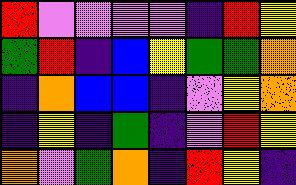[["red", "violet", "violet", "violet", "violet", "indigo", "red", "yellow"], ["green", "red", "indigo", "blue", "yellow", "green", "green", "orange"], ["indigo", "orange", "blue", "blue", "indigo", "violet", "yellow", "orange"], ["indigo", "yellow", "indigo", "green", "indigo", "violet", "red", "yellow"], ["orange", "violet", "green", "orange", "indigo", "red", "yellow", "indigo"]]